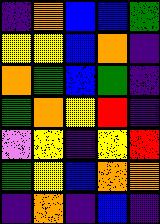[["indigo", "orange", "blue", "blue", "green"], ["yellow", "yellow", "blue", "orange", "indigo"], ["orange", "green", "blue", "green", "indigo"], ["green", "orange", "yellow", "red", "indigo"], ["violet", "yellow", "indigo", "yellow", "red"], ["green", "yellow", "blue", "orange", "orange"], ["indigo", "orange", "indigo", "blue", "indigo"]]